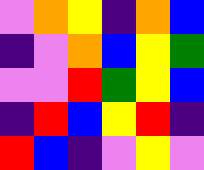[["violet", "orange", "yellow", "indigo", "orange", "blue"], ["indigo", "violet", "orange", "blue", "yellow", "green"], ["violet", "violet", "red", "green", "yellow", "blue"], ["indigo", "red", "blue", "yellow", "red", "indigo"], ["red", "blue", "indigo", "violet", "yellow", "violet"]]